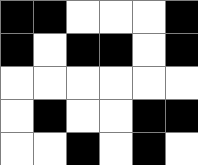[["black", "black", "white", "white", "white", "black"], ["black", "white", "black", "black", "white", "black"], ["white", "white", "white", "white", "white", "white"], ["white", "black", "white", "white", "black", "black"], ["white", "white", "black", "white", "black", "white"]]